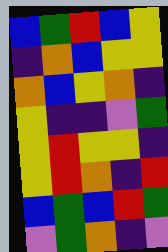[["blue", "green", "red", "blue", "yellow"], ["indigo", "orange", "blue", "yellow", "yellow"], ["orange", "blue", "yellow", "orange", "indigo"], ["yellow", "indigo", "indigo", "violet", "green"], ["yellow", "red", "yellow", "yellow", "indigo"], ["yellow", "red", "orange", "indigo", "red"], ["blue", "green", "blue", "red", "green"], ["violet", "green", "orange", "indigo", "violet"]]